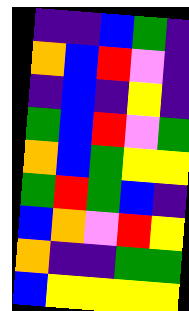[["indigo", "indigo", "blue", "green", "indigo"], ["orange", "blue", "red", "violet", "indigo"], ["indigo", "blue", "indigo", "yellow", "indigo"], ["green", "blue", "red", "violet", "green"], ["orange", "blue", "green", "yellow", "yellow"], ["green", "red", "green", "blue", "indigo"], ["blue", "orange", "violet", "red", "yellow"], ["orange", "indigo", "indigo", "green", "green"], ["blue", "yellow", "yellow", "yellow", "yellow"]]